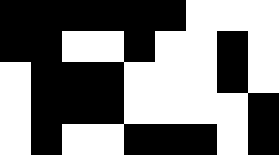[["black", "black", "black", "black", "black", "black", "white", "white", "white"], ["black", "black", "white", "white", "black", "white", "white", "black", "white"], ["white", "black", "black", "black", "white", "white", "white", "black", "white"], ["white", "black", "black", "black", "white", "white", "white", "white", "black"], ["white", "black", "white", "white", "black", "black", "black", "white", "black"]]